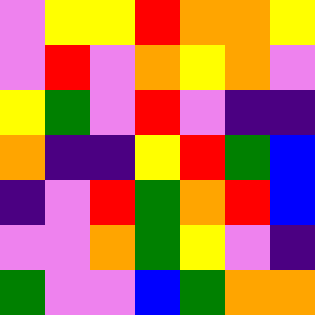[["violet", "yellow", "yellow", "red", "orange", "orange", "yellow"], ["violet", "red", "violet", "orange", "yellow", "orange", "violet"], ["yellow", "green", "violet", "red", "violet", "indigo", "indigo"], ["orange", "indigo", "indigo", "yellow", "red", "green", "blue"], ["indigo", "violet", "red", "green", "orange", "red", "blue"], ["violet", "violet", "orange", "green", "yellow", "violet", "indigo"], ["green", "violet", "violet", "blue", "green", "orange", "orange"]]